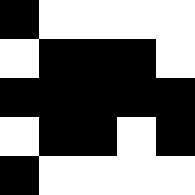[["black", "white", "white", "white", "white"], ["white", "black", "black", "black", "white"], ["black", "black", "black", "black", "black"], ["white", "black", "black", "white", "black"], ["black", "white", "white", "white", "white"]]